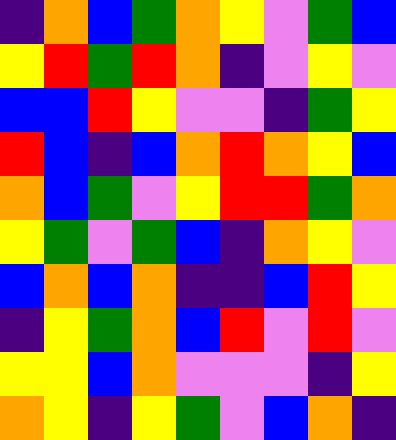[["indigo", "orange", "blue", "green", "orange", "yellow", "violet", "green", "blue"], ["yellow", "red", "green", "red", "orange", "indigo", "violet", "yellow", "violet"], ["blue", "blue", "red", "yellow", "violet", "violet", "indigo", "green", "yellow"], ["red", "blue", "indigo", "blue", "orange", "red", "orange", "yellow", "blue"], ["orange", "blue", "green", "violet", "yellow", "red", "red", "green", "orange"], ["yellow", "green", "violet", "green", "blue", "indigo", "orange", "yellow", "violet"], ["blue", "orange", "blue", "orange", "indigo", "indigo", "blue", "red", "yellow"], ["indigo", "yellow", "green", "orange", "blue", "red", "violet", "red", "violet"], ["yellow", "yellow", "blue", "orange", "violet", "violet", "violet", "indigo", "yellow"], ["orange", "yellow", "indigo", "yellow", "green", "violet", "blue", "orange", "indigo"]]